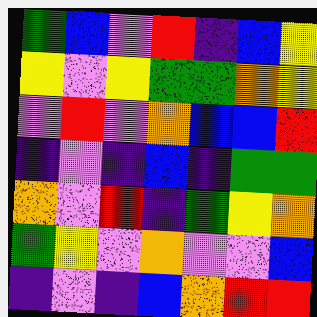[["green", "blue", "violet", "red", "indigo", "blue", "yellow"], ["yellow", "violet", "yellow", "green", "green", "orange", "yellow"], ["violet", "red", "violet", "orange", "blue", "blue", "red"], ["indigo", "violet", "indigo", "blue", "indigo", "green", "green"], ["orange", "violet", "red", "indigo", "green", "yellow", "orange"], ["green", "yellow", "violet", "orange", "violet", "violet", "blue"], ["indigo", "violet", "indigo", "blue", "orange", "red", "red"]]